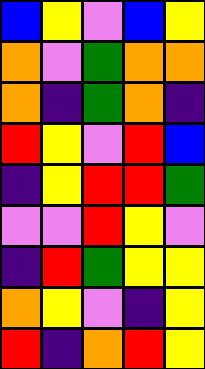[["blue", "yellow", "violet", "blue", "yellow"], ["orange", "violet", "green", "orange", "orange"], ["orange", "indigo", "green", "orange", "indigo"], ["red", "yellow", "violet", "red", "blue"], ["indigo", "yellow", "red", "red", "green"], ["violet", "violet", "red", "yellow", "violet"], ["indigo", "red", "green", "yellow", "yellow"], ["orange", "yellow", "violet", "indigo", "yellow"], ["red", "indigo", "orange", "red", "yellow"]]